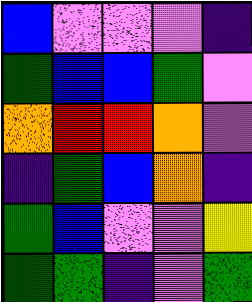[["blue", "violet", "violet", "violet", "indigo"], ["green", "blue", "blue", "green", "violet"], ["orange", "red", "red", "orange", "violet"], ["indigo", "green", "blue", "orange", "indigo"], ["green", "blue", "violet", "violet", "yellow"], ["green", "green", "indigo", "violet", "green"]]